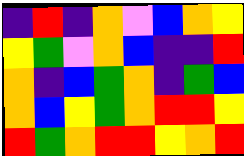[["indigo", "red", "indigo", "orange", "violet", "blue", "orange", "yellow"], ["yellow", "green", "violet", "orange", "blue", "indigo", "indigo", "red"], ["orange", "indigo", "blue", "green", "orange", "indigo", "green", "blue"], ["orange", "blue", "yellow", "green", "orange", "red", "red", "yellow"], ["red", "green", "orange", "red", "red", "yellow", "orange", "red"]]